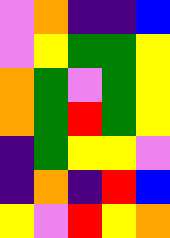[["violet", "orange", "indigo", "indigo", "blue"], ["violet", "yellow", "green", "green", "yellow"], ["orange", "green", "violet", "green", "yellow"], ["orange", "green", "red", "green", "yellow"], ["indigo", "green", "yellow", "yellow", "violet"], ["indigo", "orange", "indigo", "red", "blue"], ["yellow", "violet", "red", "yellow", "orange"]]